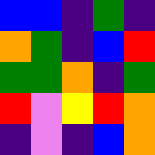[["blue", "blue", "indigo", "green", "indigo"], ["orange", "green", "indigo", "blue", "red"], ["green", "green", "orange", "indigo", "green"], ["red", "violet", "yellow", "red", "orange"], ["indigo", "violet", "indigo", "blue", "orange"]]